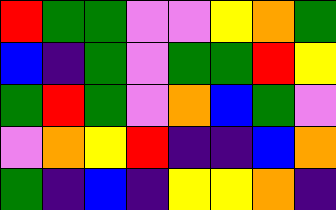[["red", "green", "green", "violet", "violet", "yellow", "orange", "green"], ["blue", "indigo", "green", "violet", "green", "green", "red", "yellow"], ["green", "red", "green", "violet", "orange", "blue", "green", "violet"], ["violet", "orange", "yellow", "red", "indigo", "indigo", "blue", "orange"], ["green", "indigo", "blue", "indigo", "yellow", "yellow", "orange", "indigo"]]